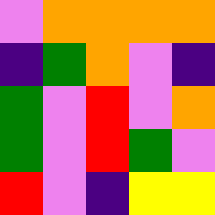[["violet", "orange", "orange", "orange", "orange"], ["indigo", "green", "orange", "violet", "indigo"], ["green", "violet", "red", "violet", "orange"], ["green", "violet", "red", "green", "violet"], ["red", "violet", "indigo", "yellow", "yellow"]]